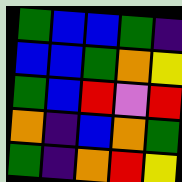[["green", "blue", "blue", "green", "indigo"], ["blue", "blue", "green", "orange", "yellow"], ["green", "blue", "red", "violet", "red"], ["orange", "indigo", "blue", "orange", "green"], ["green", "indigo", "orange", "red", "yellow"]]